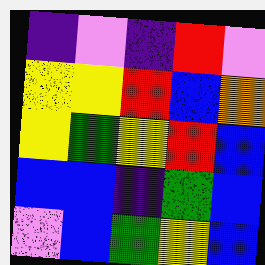[["indigo", "violet", "indigo", "red", "violet"], ["yellow", "yellow", "red", "blue", "orange"], ["yellow", "green", "yellow", "red", "blue"], ["blue", "blue", "indigo", "green", "blue"], ["violet", "blue", "green", "yellow", "blue"]]